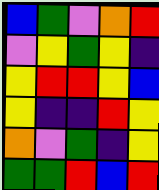[["blue", "green", "violet", "orange", "red"], ["violet", "yellow", "green", "yellow", "indigo"], ["yellow", "red", "red", "yellow", "blue"], ["yellow", "indigo", "indigo", "red", "yellow"], ["orange", "violet", "green", "indigo", "yellow"], ["green", "green", "red", "blue", "red"]]